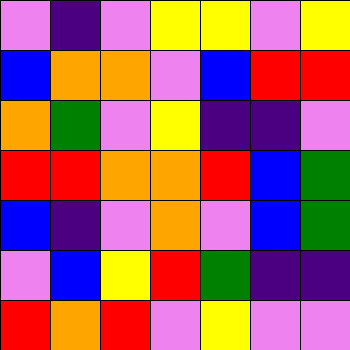[["violet", "indigo", "violet", "yellow", "yellow", "violet", "yellow"], ["blue", "orange", "orange", "violet", "blue", "red", "red"], ["orange", "green", "violet", "yellow", "indigo", "indigo", "violet"], ["red", "red", "orange", "orange", "red", "blue", "green"], ["blue", "indigo", "violet", "orange", "violet", "blue", "green"], ["violet", "blue", "yellow", "red", "green", "indigo", "indigo"], ["red", "orange", "red", "violet", "yellow", "violet", "violet"]]